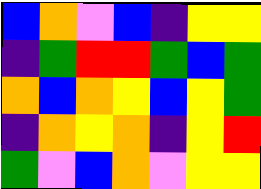[["blue", "orange", "violet", "blue", "indigo", "yellow", "yellow"], ["indigo", "green", "red", "red", "green", "blue", "green"], ["orange", "blue", "orange", "yellow", "blue", "yellow", "green"], ["indigo", "orange", "yellow", "orange", "indigo", "yellow", "red"], ["green", "violet", "blue", "orange", "violet", "yellow", "yellow"]]